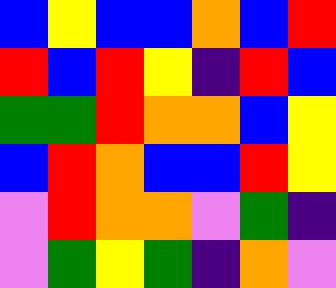[["blue", "yellow", "blue", "blue", "orange", "blue", "red"], ["red", "blue", "red", "yellow", "indigo", "red", "blue"], ["green", "green", "red", "orange", "orange", "blue", "yellow"], ["blue", "red", "orange", "blue", "blue", "red", "yellow"], ["violet", "red", "orange", "orange", "violet", "green", "indigo"], ["violet", "green", "yellow", "green", "indigo", "orange", "violet"]]